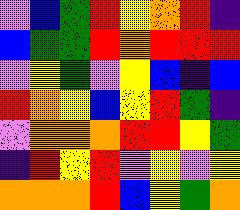[["violet", "blue", "green", "red", "yellow", "orange", "red", "indigo"], ["blue", "green", "green", "red", "orange", "red", "red", "red"], ["violet", "yellow", "green", "violet", "yellow", "blue", "indigo", "blue"], ["red", "orange", "yellow", "blue", "yellow", "red", "green", "indigo"], ["violet", "orange", "orange", "orange", "red", "red", "yellow", "green"], ["indigo", "red", "yellow", "red", "violet", "yellow", "violet", "yellow"], ["orange", "orange", "orange", "red", "blue", "yellow", "green", "orange"]]